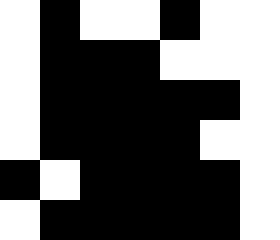[["white", "black", "white", "white", "black", "white", "white"], ["white", "black", "black", "black", "white", "white", "white"], ["white", "black", "black", "black", "black", "black", "white"], ["white", "black", "black", "black", "black", "white", "white"], ["black", "white", "black", "black", "black", "black", "white"], ["white", "black", "black", "black", "black", "black", "white"]]